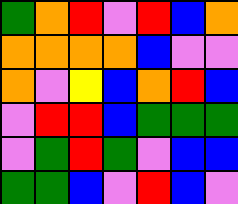[["green", "orange", "red", "violet", "red", "blue", "orange"], ["orange", "orange", "orange", "orange", "blue", "violet", "violet"], ["orange", "violet", "yellow", "blue", "orange", "red", "blue"], ["violet", "red", "red", "blue", "green", "green", "green"], ["violet", "green", "red", "green", "violet", "blue", "blue"], ["green", "green", "blue", "violet", "red", "blue", "violet"]]